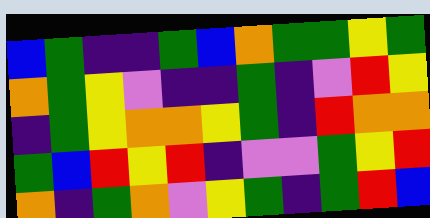[["blue", "green", "indigo", "indigo", "green", "blue", "orange", "green", "green", "yellow", "green"], ["orange", "green", "yellow", "violet", "indigo", "indigo", "green", "indigo", "violet", "red", "yellow"], ["indigo", "green", "yellow", "orange", "orange", "yellow", "green", "indigo", "red", "orange", "orange"], ["green", "blue", "red", "yellow", "red", "indigo", "violet", "violet", "green", "yellow", "red"], ["orange", "indigo", "green", "orange", "violet", "yellow", "green", "indigo", "green", "red", "blue"]]